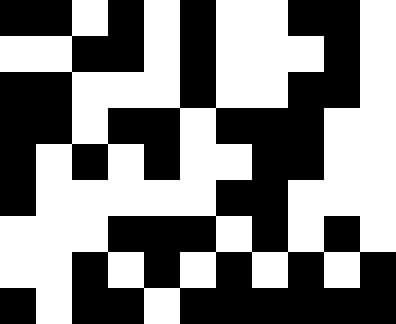[["black", "black", "white", "black", "white", "black", "white", "white", "black", "black", "white"], ["white", "white", "black", "black", "white", "black", "white", "white", "white", "black", "white"], ["black", "black", "white", "white", "white", "black", "white", "white", "black", "black", "white"], ["black", "black", "white", "black", "black", "white", "black", "black", "black", "white", "white"], ["black", "white", "black", "white", "black", "white", "white", "black", "black", "white", "white"], ["black", "white", "white", "white", "white", "white", "black", "black", "white", "white", "white"], ["white", "white", "white", "black", "black", "black", "white", "black", "white", "black", "white"], ["white", "white", "black", "white", "black", "white", "black", "white", "black", "white", "black"], ["black", "white", "black", "black", "white", "black", "black", "black", "black", "black", "black"]]